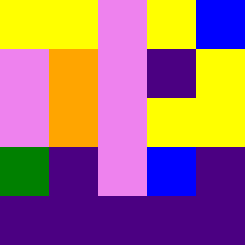[["yellow", "yellow", "violet", "yellow", "blue"], ["violet", "orange", "violet", "indigo", "yellow"], ["violet", "orange", "violet", "yellow", "yellow"], ["green", "indigo", "violet", "blue", "indigo"], ["indigo", "indigo", "indigo", "indigo", "indigo"]]